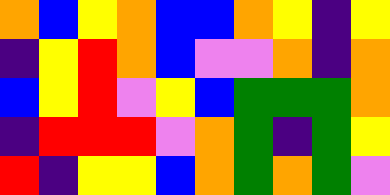[["orange", "blue", "yellow", "orange", "blue", "blue", "orange", "yellow", "indigo", "yellow"], ["indigo", "yellow", "red", "orange", "blue", "violet", "violet", "orange", "indigo", "orange"], ["blue", "yellow", "red", "violet", "yellow", "blue", "green", "green", "green", "orange"], ["indigo", "red", "red", "red", "violet", "orange", "green", "indigo", "green", "yellow"], ["red", "indigo", "yellow", "yellow", "blue", "orange", "green", "orange", "green", "violet"]]